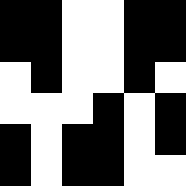[["black", "black", "white", "white", "black", "black"], ["black", "black", "white", "white", "black", "black"], ["white", "black", "white", "white", "black", "white"], ["white", "white", "white", "black", "white", "black"], ["black", "white", "black", "black", "white", "black"], ["black", "white", "black", "black", "white", "white"]]